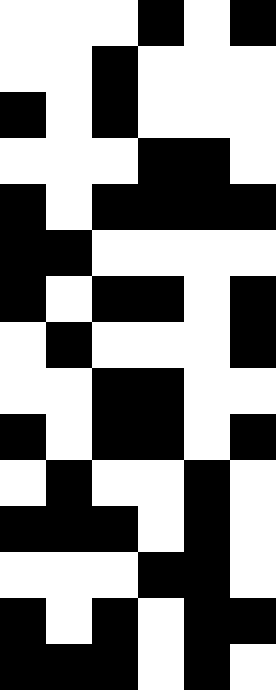[["white", "white", "white", "black", "white", "black"], ["white", "white", "black", "white", "white", "white"], ["black", "white", "black", "white", "white", "white"], ["white", "white", "white", "black", "black", "white"], ["black", "white", "black", "black", "black", "black"], ["black", "black", "white", "white", "white", "white"], ["black", "white", "black", "black", "white", "black"], ["white", "black", "white", "white", "white", "black"], ["white", "white", "black", "black", "white", "white"], ["black", "white", "black", "black", "white", "black"], ["white", "black", "white", "white", "black", "white"], ["black", "black", "black", "white", "black", "white"], ["white", "white", "white", "black", "black", "white"], ["black", "white", "black", "white", "black", "black"], ["black", "black", "black", "white", "black", "white"]]